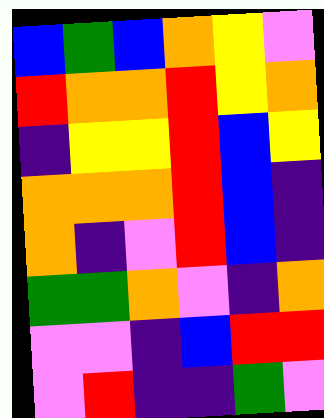[["blue", "green", "blue", "orange", "yellow", "violet"], ["red", "orange", "orange", "red", "yellow", "orange"], ["indigo", "yellow", "yellow", "red", "blue", "yellow"], ["orange", "orange", "orange", "red", "blue", "indigo"], ["orange", "indigo", "violet", "red", "blue", "indigo"], ["green", "green", "orange", "violet", "indigo", "orange"], ["violet", "violet", "indigo", "blue", "red", "red"], ["violet", "red", "indigo", "indigo", "green", "violet"]]